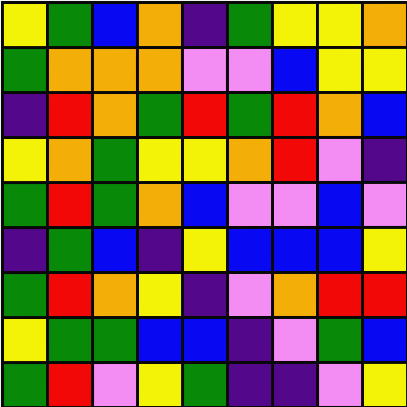[["yellow", "green", "blue", "orange", "indigo", "green", "yellow", "yellow", "orange"], ["green", "orange", "orange", "orange", "violet", "violet", "blue", "yellow", "yellow"], ["indigo", "red", "orange", "green", "red", "green", "red", "orange", "blue"], ["yellow", "orange", "green", "yellow", "yellow", "orange", "red", "violet", "indigo"], ["green", "red", "green", "orange", "blue", "violet", "violet", "blue", "violet"], ["indigo", "green", "blue", "indigo", "yellow", "blue", "blue", "blue", "yellow"], ["green", "red", "orange", "yellow", "indigo", "violet", "orange", "red", "red"], ["yellow", "green", "green", "blue", "blue", "indigo", "violet", "green", "blue"], ["green", "red", "violet", "yellow", "green", "indigo", "indigo", "violet", "yellow"]]